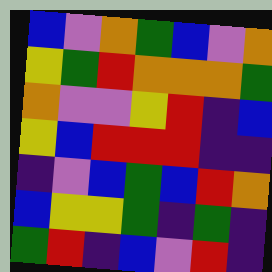[["blue", "violet", "orange", "green", "blue", "violet", "orange"], ["yellow", "green", "red", "orange", "orange", "orange", "green"], ["orange", "violet", "violet", "yellow", "red", "indigo", "blue"], ["yellow", "blue", "red", "red", "red", "indigo", "indigo"], ["indigo", "violet", "blue", "green", "blue", "red", "orange"], ["blue", "yellow", "yellow", "green", "indigo", "green", "indigo"], ["green", "red", "indigo", "blue", "violet", "red", "indigo"]]